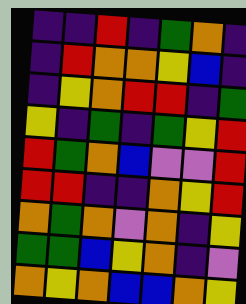[["indigo", "indigo", "red", "indigo", "green", "orange", "indigo"], ["indigo", "red", "orange", "orange", "yellow", "blue", "indigo"], ["indigo", "yellow", "orange", "red", "red", "indigo", "green"], ["yellow", "indigo", "green", "indigo", "green", "yellow", "red"], ["red", "green", "orange", "blue", "violet", "violet", "red"], ["red", "red", "indigo", "indigo", "orange", "yellow", "red"], ["orange", "green", "orange", "violet", "orange", "indigo", "yellow"], ["green", "green", "blue", "yellow", "orange", "indigo", "violet"], ["orange", "yellow", "orange", "blue", "blue", "orange", "yellow"]]